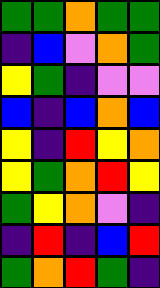[["green", "green", "orange", "green", "green"], ["indigo", "blue", "violet", "orange", "green"], ["yellow", "green", "indigo", "violet", "violet"], ["blue", "indigo", "blue", "orange", "blue"], ["yellow", "indigo", "red", "yellow", "orange"], ["yellow", "green", "orange", "red", "yellow"], ["green", "yellow", "orange", "violet", "indigo"], ["indigo", "red", "indigo", "blue", "red"], ["green", "orange", "red", "green", "indigo"]]